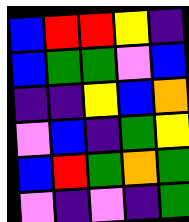[["blue", "red", "red", "yellow", "indigo"], ["blue", "green", "green", "violet", "blue"], ["indigo", "indigo", "yellow", "blue", "orange"], ["violet", "blue", "indigo", "green", "yellow"], ["blue", "red", "green", "orange", "green"], ["violet", "indigo", "violet", "indigo", "green"]]